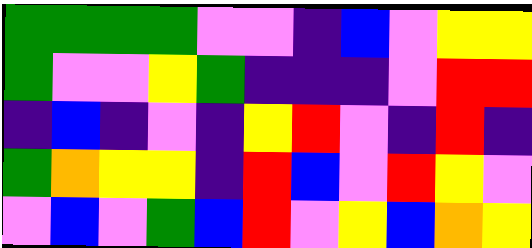[["green", "green", "green", "green", "violet", "violet", "indigo", "blue", "violet", "yellow", "yellow"], ["green", "violet", "violet", "yellow", "green", "indigo", "indigo", "indigo", "violet", "red", "red"], ["indigo", "blue", "indigo", "violet", "indigo", "yellow", "red", "violet", "indigo", "red", "indigo"], ["green", "orange", "yellow", "yellow", "indigo", "red", "blue", "violet", "red", "yellow", "violet"], ["violet", "blue", "violet", "green", "blue", "red", "violet", "yellow", "blue", "orange", "yellow"]]